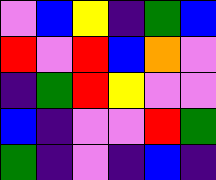[["violet", "blue", "yellow", "indigo", "green", "blue"], ["red", "violet", "red", "blue", "orange", "violet"], ["indigo", "green", "red", "yellow", "violet", "violet"], ["blue", "indigo", "violet", "violet", "red", "green"], ["green", "indigo", "violet", "indigo", "blue", "indigo"]]